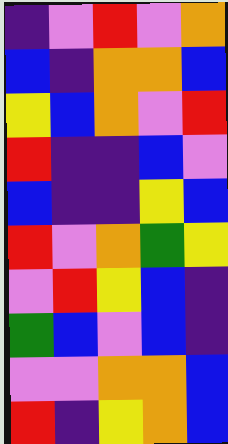[["indigo", "violet", "red", "violet", "orange"], ["blue", "indigo", "orange", "orange", "blue"], ["yellow", "blue", "orange", "violet", "red"], ["red", "indigo", "indigo", "blue", "violet"], ["blue", "indigo", "indigo", "yellow", "blue"], ["red", "violet", "orange", "green", "yellow"], ["violet", "red", "yellow", "blue", "indigo"], ["green", "blue", "violet", "blue", "indigo"], ["violet", "violet", "orange", "orange", "blue"], ["red", "indigo", "yellow", "orange", "blue"]]